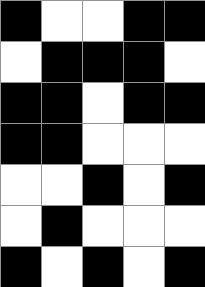[["black", "white", "white", "black", "black"], ["white", "black", "black", "black", "white"], ["black", "black", "white", "black", "black"], ["black", "black", "white", "white", "white"], ["white", "white", "black", "white", "black"], ["white", "black", "white", "white", "white"], ["black", "white", "black", "white", "black"]]